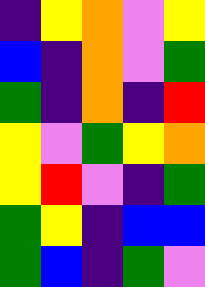[["indigo", "yellow", "orange", "violet", "yellow"], ["blue", "indigo", "orange", "violet", "green"], ["green", "indigo", "orange", "indigo", "red"], ["yellow", "violet", "green", "yellow", "orange"], ["yellow", "red", "violet", "indigo", "green"], ["green", "yellow", "indigo", "blue", "blue"], ["green", "blue", "indigo", "green", "violet"]]